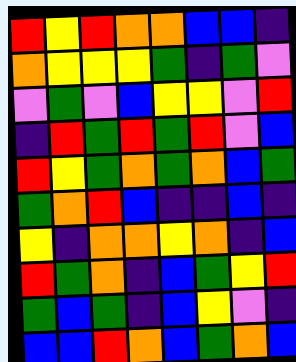[["red", "yellow", "red", "orange", "orange", "blue", "blue", "indigo"], ["orange", "yellow", "yellow", "yellow", "green", "indigo", "green", "violet"], ["violet", "green", "violet", "blue", "yellow", "yellow", "violet", "red"], ["indigo", "red", "green", "red", "green", "red", "violet", "blue"], ["red", "yellow", "green", "orange", "green", "orange", "blue", "green"], ["green", "orange", "red", "blue", "indigo", "indigo", "blue", "indigo"], ["yellow", "indigo", "orange", "orange", "yellow", "orange", "indigo", "blue"], ["red", "green", "orange", "indigo", "blue", "green", "yellow", "red"], ["green", "blue", "green", "indigo", "blue", "yellow", "violet", "indigo"], ["blue", "blue", "red", "orange", "blue", "green", "orange", "blue"]]